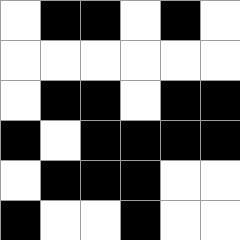[["white", "black", "black", "white", "black", "white"], ["white", "white", "white", "white", "white", "white"], ["white", "black", "black", "white", "black", "black"], ["black", "white", "black", "black", "black", "black"], ["white", "black", "black", "black", "white", "white"], ["black", "white", "white", "black", "white", "white"]]